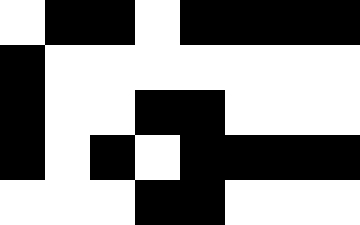[["white", "black", "black", "white", "black", "black", "black", "black"], ["black", "white", "white", "white", "white", "white", "white", "white"], ["black", "white", "white", "black", "black", "white", "white", "white"], ["black", "white", "black", "white", "black", "black", "black", "black"], ["white", "white", "white", "black", "black", "white", "white", "white"]]